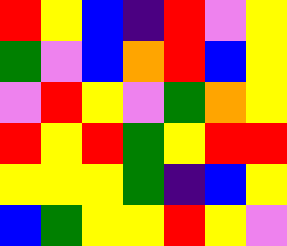[["red", "yellow", "blue", "indigo", "red", "violet", "yellow"], ["green", "violet", "blue", "orange", "red", "blue", "yellow"], ["violet", "red", "yellow", "violet", "green", "orange", "yellow"], ["red", "yellow", "red", "green", "yellow", "red", "red"], ["yellow", "yellow", "yellow", "green", "indigo", "blue", "yellow"], ["blue", "green", "yellow", "yellow", "red", "yellow", "violet"]]